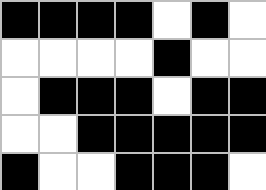[["black", "black", "black", "black", "white", "black", "white"], ["white", "white", "white", "white", "black", "white", "white"], ["white", "black", "black", "black", "white", "black", "black"], ["white", "white", "black", "black", "black", "black", "black"], ["black", "white", "white", "black", "black", "black", "white"]]